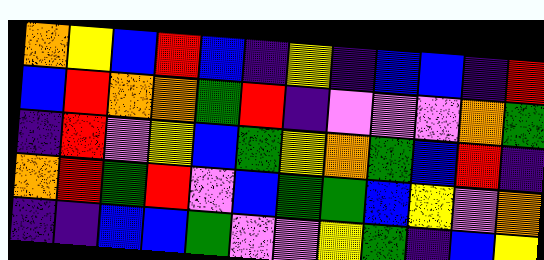[["orange", "yellow", "blue", "red", "blue", "indigo", "yellow", "indigo", "blue", "blue", "indigo", "red"], ["blue", "red", "orange", "orange", "green", "red", "indigo", "violet", "violet", "violet", "orange", "green"], ["indigo", "red", "violet", "yellow", "blue", "green", "yellow", "orange", "green", "blue", "red", "indigo"], ["orange", "red", "green", "red", "violet", "blue", "green", "green", "blue", "yellow", "violet", "orange"], ["indigo", "indigo", "blue", "blue", "green", "violet", "violet", "yellow", "green", "indigo", "blue", "yellow"]]